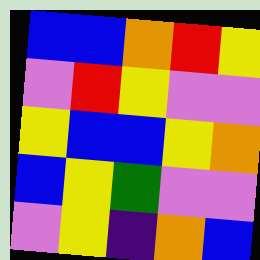[["blue", "blue", "orange", "red", "yellow"], ["violet", "red", "yellow", "violet", "violet"], ["yellow", "blue", "blue", "yellow", "orange"], ["blue", "yellow", "green", "violet", "violet"], ["violet", "yellow", "indigo", "orange", "blue"]]